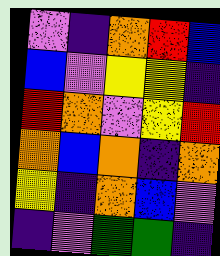[["violet", "indigo", "orange", "red", "blue"], ["blue", "violet", "yellow", "yellow", "indigo"], ["red", "orange", "violet", "yellow", "red"], ["orange", "blue", "orange", "indigo", "orange"], ["yellow", "indigo", "orange", "blue", "violet"], ["indigo", "violet", "green", "green", "indigo"]]